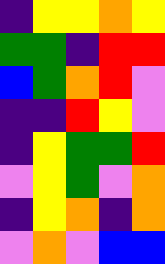[["indigo", "yellow", "yellow", "orange", "yellow"], ["green", "green", "indigo", "red", "red"], ["blue", "green", "orange", "red", "violet"], ["indigo", "indigo", "red", "yellow", "violet"], ["indigo", "yellow", "green", "green", "red"], ["violet", "yellow", "green", "violet", "orange"], ["indigo", "yellow", "orange", "indigo", "orange"], ["violet", "orange", "violet", "blue", "blue"]]